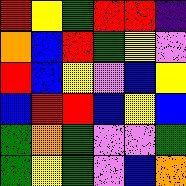[["red", "yellow", "green", "red", "red", "indigo"], ["orange", "blue", "red", "green", "yellow", "violet"], ["red", "blue", "yellow", "violet", "blue", "yellow"], ["blue", "red", "red", "blue", "yellow", "blue"], ["green", "orange", "green", "violet", "violet", "green"], ["green", "yellow", "green", "violet", "blue", "orange"]]